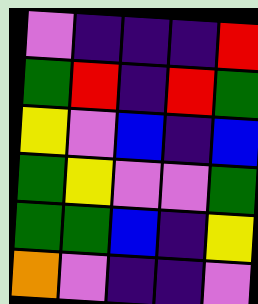[["violet", "indigo", "indigo", "indigo", "red"], ["green", "red", "indigo", "red", "green"], ["yellow", "violet", "blue", "indigo", "blue"], ["green", "yellow", "violet", "violet", "green"], ["green", "green", "blue", "indigo", "yellow"], ["orange", "violet", "indigo", "indigo", "violet"]]